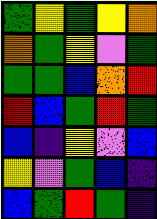[["green", "yellow", "green", "yellow", "orange"], ["orange", "green", "yellow", "violet", "green"], ["green", "green", "blue", "orange", "red"], ["red", "blue", "green", "red", "green"], ["blue", "indigo", "yellow", "violet", "blue"], ["yellow", "violet", "green", "blue", "indigo"], ["blue", "green", "red", "green", "indigo"]]